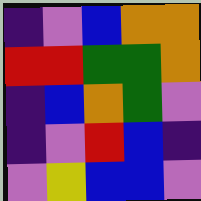[["indigo", "violet", "blue", "orange", "orange"], ["red", "red", "green", "green", "orange"], ["indigo", "blue", "orange", "green", "violet"], ["indigo", "violet", "red", "blue", "indigo"], ["violet", "yellow", "blue", "blue", "violet"]]